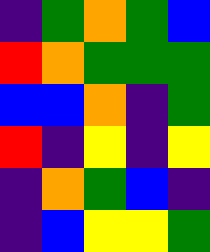[["indigo", "green", "orange", "green", "blue"], ["red", "orange", "green", "green", "green"], ["blue", "blue", "orange", "indigo", "green"], ["red", "indigo", "yellow", "indigo", "yellow"], ["indigo", "orange", "green", "blue", "indigo"], ["indigo", "blue", "yellow", "yellow", "green"]]